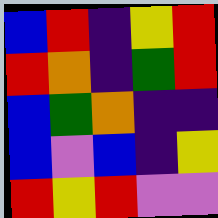[["blue", "red", "indigo", "yellow", "red"], ["red", "orange", "indigo", "green", "red"], ["blue", "green", "orange", "indigo", "indigo"], ["blue", "violet", "blue", "indigo", "yellow"], ["red", "yellow", "red", "violet", "violet"]]